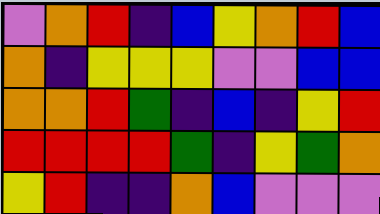[["violet", "orange", "red", "indigo", "blue", "yellow", "orange", "red", "blue"], ["orange", "indigo", "yellow", "yellow", "yellow", "violet", "violet", "blue", "blue"], ["orange", "orange", "red", "green", "indigo", "blue", "indigo", "yellow", "red"], ["red", "red", "red", "red", "green", "indigo", "yellow", "green", "orange"], ["yellow", "red", "indigo", "indigo", "orange", "blue", "violet", "violet", "violet"]]